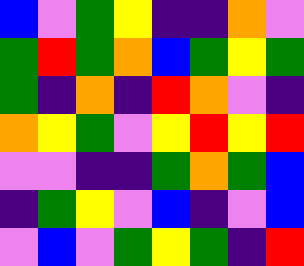[["blue", "violet", "green", "yellow", "indigo", "indigo", "orange", "violet"], ["green", "red", "green", "orange", "blue", "green", "yellow", "green"], ["green", "indigo", "orange", "indigo", "red", "orange", "violet", "indigo"], ["orange", "yellow", "green", "violet", "yellow", "red", "yellow", "red"], ["violet", "violet", "indigo", "indigo", "green", "orange", "green", "blue"], ["indigo", "green", "yellow", "violet", "blue", "indigo", "violet", "blue"], ["violet", "blue", "violet", "green", "yellow", "green", "indigo", "red"]]